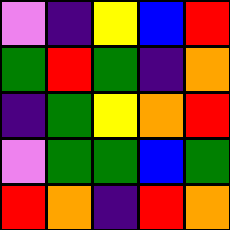[["violet", "indigo", "yellow", "blue", "red"], ["green", "red", "green", "indigo", "orange"], ["indigo", "green", "yellow", "orange", "red"], ["violet", "green", "green", "blue", "green"], ["red", "orange", "indigo", "red", "orange"]]